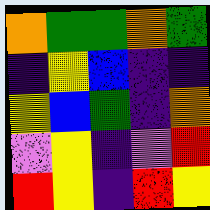[["orange", "green", "green", "orange", "green"], ["indigo", "yellow", "blue", "indigo", "indigo"], ["yellow", "blue", "green", "indigo", "orange"], ["violet", "yellow", "indigo", "violet", "red"], ["red", "yellow", "indigo", "red", "yellow"]]